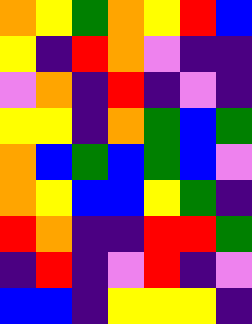[["orange", "yellow", "green", "orange", "yellow", "red", "blue"], ["yellow", "indigo", "red", "orange", "violet", "indigo", "indigo"], ["violet", "orange", "indigo", "red", "indigo", "violet", "indigo"], ["yellow", "yellow", "indigo", "orange", "green", "blue", "green"], ["orange", "blue", "green", "blue", "green", "blue", "violet"], ["orange", "yellow", "blue", "blue", "yellow", "green", "indigo"], ["red", "orange", "indigo", "indigo", "red", "red", "green"], ["indigo", "red", "indigo", "violet", "red", "indigo", "violet"], ["blue", "blue", "indigo", "yellow", "yellow", "yellow", "indigo"]]